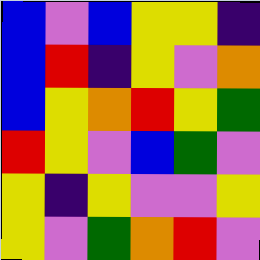[["blue", "violet", "blue", "yellow", "yellow", "indigo"], ["blue", "red", "indigo", "yellow", "violet", "orange"], ["blue", "yellow", "orange", "red", "yellow", "green"], ["red", "yellow", "violet", "blue", "green", "violet"], ["yellow", "indigo", "yellow", "violet", "violet", "yellow"], ["yellow", "violet", "green", "orange", "red", "violet"]]